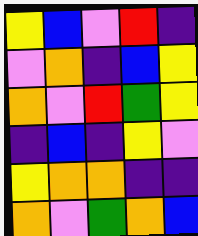[["yellow", "blue", "violet", "red", "indigo"], ["violet", "orange", "indigo", "blue", "yellow"], ["orange", "violet", "red", "green", "yellow"], ["indigo", "blue", "indigo", "yellow", "violet"], ["yellow", "orange", "orange", "indigo", "indigo"], ["orange", "violet", "green", "orange", "blue"]]